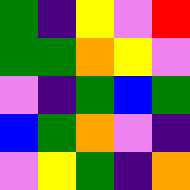[["green", "indigo", "yellow", "violet", "red"], ["green", "green", "orange", "yellow", "violet"], ["violet", "indigo", "green", "blue", "green"], ["blue", "green", "orange", "violet", "indigo"], ["violet", "yellow", "green", "indigo", "orange"]]